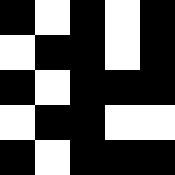[["black", "white", "black", "white", "black"], ["white", "black", "black", "white", "black"], ["black", "white", "black", "black", "black"], ["white", "black", "black", "white", "white"], ["black", "white", "black", "black", "black"]]